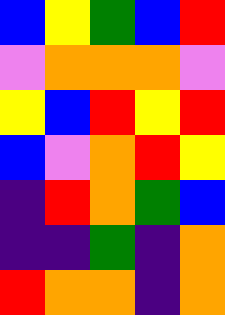[["blue", "yellow", "green", "blue", "red"], ["violet", "orange", "orange", "orange", "violet"], ["yellow", "blue", "red", "yellow", "red"], ["blue", "violet", "orange", "red", "yellow"], ["indigo", "red", "orange", "green", "blue"], ["indigo", "indigo", "green", "indigo", "orange"], ["red", "orange", "orange", "indigo", "orange"]]